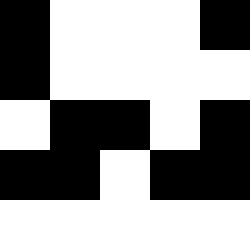[["black", "white", "white", "white", "black"], ["black", "white", "white", "white", "white"], ["white", "black", "black", "white", "black"], ["black", "black", "white", "black", "black"], ["white", "white", "white", "white", "white"]]